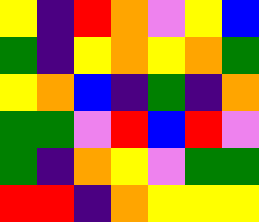[["yellow", "indigo", "red", "orange", "violet", "yellow", "blue"], ["green", "indigo", "yellow", "orange", "yellow", "orange", "green"], ["yellow", "orange", "blue", "indigo", "green", "indigo", "orange"], ["green", "green", "violet", "red", "blue", "red", "violet"], ["green", "indigo", "orange", "yellow", "violet", "green", "green"], ["red", "red", "indigo", "orange", "yellow", "yellow", "yellow"]]